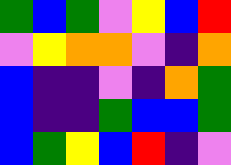[["green", "blue", "green", "violet", "yellow", "blue", "red"], ["violet", "yellow", "orange", "orange", "violet", "indigo", "orange"], ["blue", "indigo", "indigo", "violet", "indigo", "orange", "green"], ["blue", "indigo", "indigo", "green", "blue", "blue", "green"], ["blue", "green", "yellow", "blue", "red", "indigo", "violet"]]